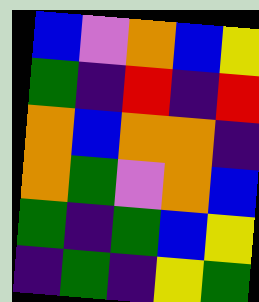[["blue", "violet", "orange", "blue", "yellow"], ["green", "indigo", "red", "indigo", "red"], ["orange", "blue", "orange", "orange", "indigo"], ["orange", "green", "violet", "orange", "blue"], ["green", "indigo", "green", "blue", "yellow"], ["indigo", "green", "indigo", "yellow", "green"]]